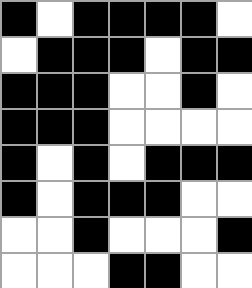[["black", "white", "black", "black", "black", "black", "white"], ["white", "black", "black", "black", "white", "black", "black"], ["black", "black", "black", "white", "white", "black", "white"], ["black", "black", "black", "white", "white", "white", "white"], ["black", "white", "black", "white", "black", "black", "black"], ["black", "white", "black", "black", "black", "white", "white"], ["white", "white", "black", "white", "white", "white", "black"], ["white", "white", "white", "black", "black", "white", "white"]]